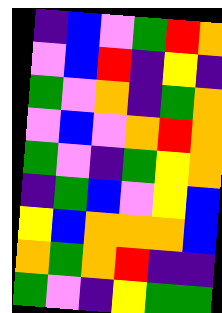[["indigo", "blue", "violet", "green", "red", "orange"], ["violet", "blue", "red", "indigo", "yellow", "indigo"], ["green", "violet", "orange", "indigo", "green", "orange"], ["violet", "blue", "violet", "orange", "red", "orange"], ["green", "violet", "indigo", "green", "yellow", "orange"], ["indigo", "green", "blue", "violet", "yellow", "blue"], ["yellow", "blue", "orange", "orange", "orange", "blue"], ["orange", "green", "orange", "red", "indigo", "indigo"], ["green", "violet", "indigo", "yellow", "green", "green"]]